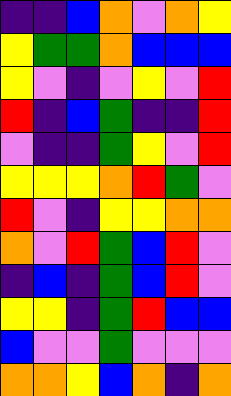[["indigo", "indigo", "blue", "orange", "violet", "orange", "yellow"], ["yellow", "green", "green", "orange", "blue", "blue", "blue"], ["yellow", "violet", "indigo", "violet", "yellow", "violet", "red"], ["red", "indigo", "blue", "green", "indigo", "indigo", "red"], ["violet", "indigo", "indigo", "green", "yellow", "violet", "red"], ["yellow", "yellow", "yellow", "orange", "red", "green", "violet"], ["red", "violet", "indigo", "yellow", "yellow", "orange", "orange"], ["orange", "violet", "red", "green", "blue", "red", "violet"], ["indigo", "blue", "indigo", "green", "blue", "red", "violet"], ["yellow", "yellow", "indigo", "green", "red", "blue", "blue"], ["blue", "violet", "violet", "green", "violet", "violet", "violet"], ["orange", "orange", "yellow", "blue", "orange", "indigo", "orange"]]